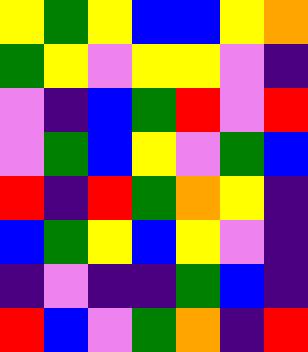[["yellow", "green", "yellow", "blue", "blue", "yellow", "orange"], ["green", "yellow", "violet", "yellow", "yellow", "violet", "indigo"], ["violet", "indigo", "blue", "green", "red", "violet", "red"], ["violet", "green", "blue", "yellow", "violet", "green", "blue"], ["red", "indigo", "red", "green", "orange", "yellow", "indigo"], ["blue", "green", "yellow", "blue", "yellow", "violet", "indigo"], ["indigo", "violet", "indigo", "indigo", "green", "blue", "indigo"], ["red", "blue", "violet", "green", "orange", "indigo", "red"]]